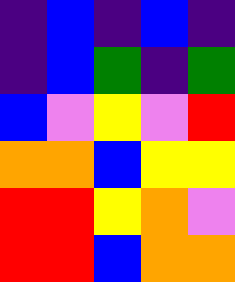[["indigo", "blue", "indigo", "blue", "indigo"], ["indigo", "blue", "green", "indigo", "green"], ["blue", "violet", "yellow", "violet", "red"], ["orange", "orange", "blue", "yellow", "yellow"], ["red", "red", "yellow", "orange", "violet"], ["red", "red", "blue", "orange", "orange"]]